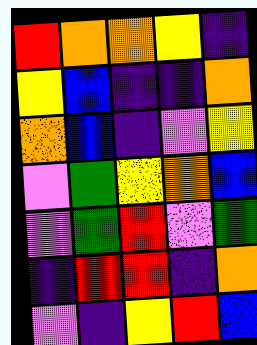[["red", "orange", "orange", "yellow", "indigo"], ["yellow", "blue", "indigo", "indigo", "orange"], ["orange", "blue", "indigo", "violet", "yellow"], ["violet", "green", "yellow", "orange", "blue"], ["violet", "green", "red", "violet", "green"], ["indigo", "red", "red", "indigo", "orange"], ["violet", "indigo", "yellow", "red", "blue"]]